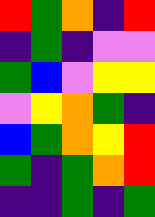[["red", "green", "orange", "indigo", "red"], ["indigo", "green", "indigo", "violet", "violet"], ["green", "blue", "violet", "yellow", "yellow"], ["violet", "yellow", "orange", "green", "indigo"], ["blue", "green", "orange", "yellow", "red"], ["green", "indigo", "green", "orange", "red"], ["indigo", "indigo", "green", "indigo", "green"]]